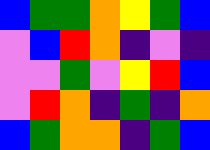[["blue", "green", "green", "orange", "yellow", "green", "blue"], ["violet", "blue", "red", "orange", "indigo", "violet", "indigo"], ["violet", "violet", "green", "violet", "yellow", "red", "blue"], ["violet", "red", "orange", "indigo", "green", "indigo", "orange"], ["blue", "green", "orange", "orange", "indigo", "green", "blue"]]